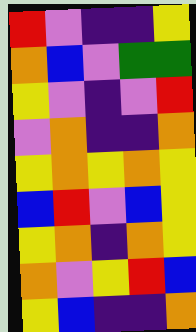[["red", "violet", "indigo", "indigo", "yellow"], ["orange", "blue", "violet", "green", "green"], ["yellow", "violet", "indigo", "violet", "red"], ["violet", "orange", "indigo", "indigo", "orange"], ["yellow", "orange", "yellow", "orange", "yellow"], ["blue", "red", "violet", "blue", "yellow"], ["yellow", "orange", "indigo", "orange", "yellow"], ["orange", "violet", "yellow", "red", "blue"], ["yellow", "blue", "indigo", "indigo", "orange"]]